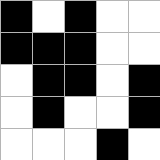[["black", "white", "black", "white", "white"], ["black", "black", "black", "white", "white"], ["white", "black", "black", "white", "black"], ["white", "black", "white", "white", "black"], ["white", "white", "white", "black", "white"]]